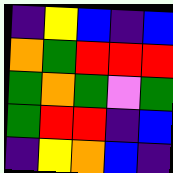[["indigo", "yellow", "blue", "indigo", "blue"], ["orange", "green", "red", "red", "red"], ["green", "orange", "green", "violet", "green"], ["green", "red", "red", "indigo", "blue"], ["indigo", "yellow", "orange", "blue", "indigo"]]